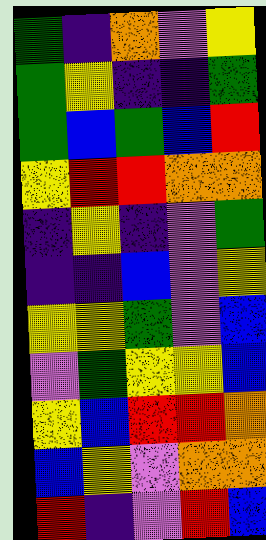[["green", "indigo", "orange", "violet", "yellow"], ["green", "yellow", "indigo", "indigo", "green"], ["green", "blue", "green", "blue", "red"], ["yellow", "red", "red", "orange", "orange"], ["indigo", "yellow", "indigo", "violet", "green"], ["indigo", "indigo", "blue", "violet", "yellow"], ["yellow", "yellow", "green", "violet", "blue"], ["violet", "green", "yellow", "yellow", "blue"], ["yellow", "blue", "red", "red", "orange"], ["blue", "yellow", "violet", "orange", "orange"], ["red", "indigo", "violet", "red", "blue"]]